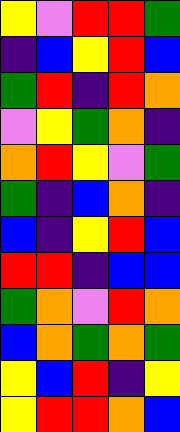[["yellow", "violet", "red", "red", "green"], ["indigo", "blue", "yellow", "red", "blue"], ["green", "red", "indigo", "red", "orange"], ["violet", "yellow", "green", "orange", "indigo"], ["orange", "red", "yellow", "violet", "green"], ["green", "indigo", "blue", "orange", "indigo"], ["blue", "indigo", "yellow", "red", "blue"], ["red", "red", "indigo", "blue", "blue"], ["green", "orange", "violet", "red", "orange"], ["blue", "orange", "green", "orange", "green"], ["yellow", "blue", "red", "indigo", "yellow"], ["yellow", "red", "red", "orange", "blue"]]